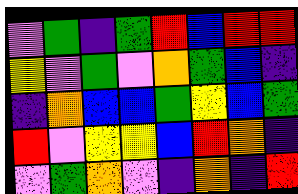[["violet", "green", "indigo", "green", "red", "blue", "red", "red"], ["yellow", "violet", "green", "violet", "orange", "green", "blue", "indigo"], ["indigo", "orange", "blue", "blue", "green", "yellow", "blue", "green"], ["red", "violet", "yellow", "yellow", "blue", "red", "orange", "indigo"], ["violet", "green", "orange", "violet", "indigo", "orange", "indigo", "red"]]